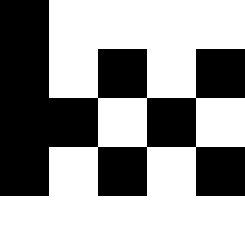[["black", "white", "white", "white", "white"], ["black", "white", "black", "white", "black"], ["black", "black", "white", "black", "white"], ["black", "white", "black", "white", "black"], ["white", "white", "white", "white", "white"]]